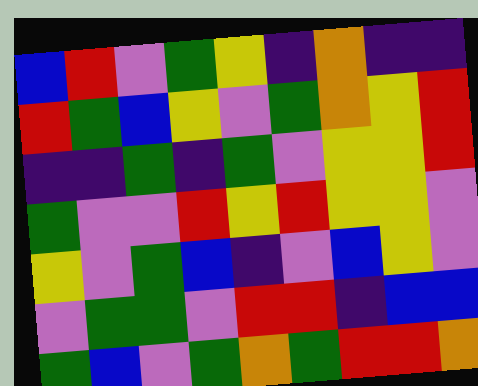[["blue", "red", "violet", "green", "yellow", "indigo", "orange", "indigo", "indigo"], ["red", "green", "blue", "yellow", "violet", "green", "orange", "yellow", "red"], ["indigo", "indigo", "green", "indigo", "green", "violet", "yellow", "yellow", "red"], ["green", "violet", "violet", "red", "yellow", "red", "yellow", "yellow", "violet"], ["yellow", "violet", "green", "blue", "indigo", "violet", "blue", "yellow", "violet"], ["violet", "green", "green", "violet", "red", "red", "indigo", "blue", "blue"], ["green", "blue", "violet", "green", "orange", "green", "red", "red", "orange"]]